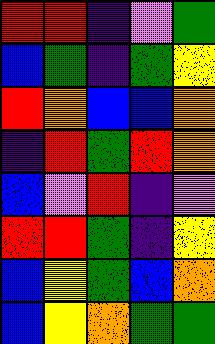[["red", "red", "indigo", "violet", "green"], ["blue", "green", "indigo", "green", "yellow"], ["red", "orange", "blue", "blue", "orange"], ["indigo", "red", "green", "red", "orange"], ["blue", "violet", "red", "indigo", "violet"], ["red", "red", "green", "indigo", "yellow"], ["blue", "yellow", "green", "blue", "orange"], ["blue", "yellow", "orange", "green", "green"]]